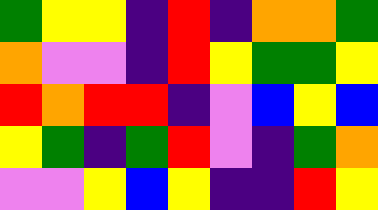[["green", "yellow", "yellow", "indigo", "red", "indigo", "orange", "orange", "green"], ["orange", "violet", "violet", "indigo", "red", "yellow", "green", "green", "yellow"], ["red", "orange", "red", "red", "indigo", "violet", "blue", "yellow", "blue"], ["yellow", "green", "indigo", "green", "red", "violet", "indigo", "green", "orange"], ["violet", "violet", "yellow", "blue", "yellow", "indigo", "indigo", "red", "yellow"]]